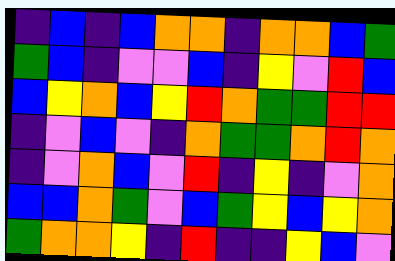[["indigo", "blue", "indigo", "blue", "orange", "orange", "indigo", "orange", "orange", "blue", "green"], ["green", "blue", "indigo", "violet", "violet", "blue", "indigo", "yellow", "violet", "red", "blue"], ["blue", "yellow", "orange", "blue", "yellow", "red", "orange", "green", "green", "red", "red"], ["indigo", "violet", "blue", "violet", "indigo", "orange", "green", "green", "orange", "red", "orange"], ["indigo", "violet", "orange", "blue", "violet", "red", "indigo", "yellow", "indigo", "violet", "orange"], ["blue", "blue", "orange", "green", "violet", "blue", "green", "yellow", "blue", "yellow", "orange"], ["green", "orange", "orange", "yellow", "indigo", "red", "indigo", "indigo", "yellow", "blue", "violet"]]